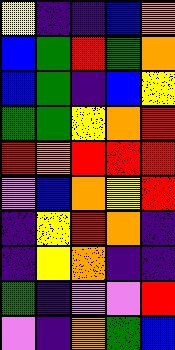[["yellow", "indigo", "indigo", "blue", "orange"], ["blue", "green", "red", "green", "orange"], ["blue", "green", "indigo", "blue", "yellow"], ["green", "green", "yellow", "orange", "red"], ["red", "orange", "red", "red", "red"], ["violet", "blue", "orange", "yellow", "red"], ["indigo", "yellow", "red", "orange", "indigo"], ["indigo", "yellow", "orange", "indigo", "indigo"], ["green", "indigo", "violet", "violet", "red"], ["violet", "indigo", "orange", "green", "blue"]]